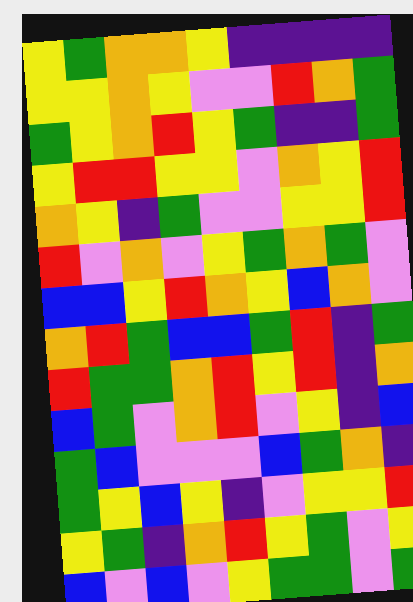[["yellow", "green", "orange", "orange", "yellow", "indigo", "indigo", "indigo", "indigo"], ["yellow", "yellow", "orange", "yellow", "violet", "violet", "red", "orange", "green"], ["green", "yellow", "orange", "red", "yellow", "green", "indigo", "indigo", "green"], ["yellow", "red", "red", "yellow", "yellow", "violet", "orange", "yellow", "red"], ["orange", "yellow", "indigo", "green", "violet", "violet", "yellow", "yellow", "red"], ["red", "violet", "orange", "violet", "yellow", "green", "orange", "green", "violet"], ["blue", "blue", "yellow", "red", "orange", "yellow", "blue", "orange", "violet"], ["orange", "red", "green", "blue", "blue", "green", "red", "indigo", "green"], ["red", "green", "green", "orange", "red", "yellow", "red", "indigo", "orange"], ["blue", "green", "violet", "orange", "red", "violet", "yellow", "indigo", "blue"], ["green", "blue", "violet", "violet", "violet", "blue", "green", "orange", "indigo"], ["green", "yellow", "blue", "yellow", "indigo", "violet", "yellow", "yellow", "red"], ["yellow", "green", "indigo", "orange", "red", "yellow", "green", "violet", "yellow"], ["blue", "violet", "blue", "violet", "yellow", "green", "green", "violet", "green"]]